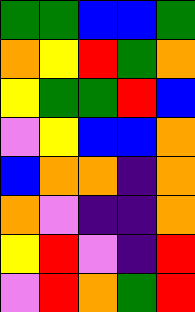[["green", "green", "blue", "blue", "green"], ["orange", "yellow", "red", "green", "orange"], ["yellow", "green", "green", "red", "blue"], ["violet", "yellow", "blue", "blue", "orange"], ["blue", "orange", "orange", "indigo", "orange"], ["orange", "violet", "indigo", "indigo", "orange"], ["yellow", "red", "violet", "indigo", "red"], ["violet", "red", "orange", "green", "red"]]